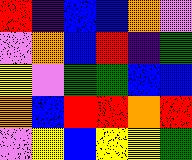[["red", "indigo", "blue", "blue", "orange", "violet"], ["violet", "orange", "blue", "red", "indigo", "green"], ["yellow", "violet", "green", "green", "blue", "blue"], ["orange", "blue", "red", "red", "orange", "red"], ["violet", "yellow", "blue", "yellow", "yellow", "green"]]